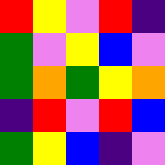[["red", "yellow", "violet", "red", "indigo"], ["green", "violet", "yellow", "blue", "violet"], ["green", "orange", "green", "yellow", "orange"], ["indigo", "red", "violet", "red", "blue"], ["green", "yellow", "blue", "indigo", "violet"]]